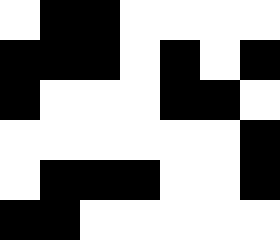[["white", "black", "black", "white", "white", "white", "white"], ["black", "black", "black", "white", "black", "white", "black"], ["black", "white", "white", "white", "black", "black", "white"], ["white", "white", "white", "white", "white", "white", "black"], ["white", "black", "black", "black", "white", "white", "black"], ["black", "black", "white", "white", "white", "white", "white"]]